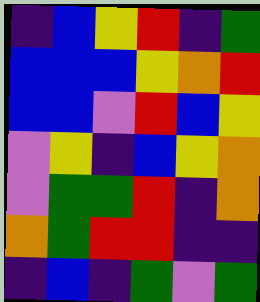[["indigo", "blue", "yellow", "red", "indigo", "green"], ["blue", "blue", "blue", "yellow", "orange", "red"], ["blue", "blue", "violet", "red", "blue", "yellow"], ["violet", "yellow", "indigo", "blue", "yellow", "orange"], ["violet", "green", "green", "red", "indigo", "orange"], ["orange", "green", "red", "red", "indigo", "indigo"], ["indigo", "blue", "indigo", "green", "violet", "green"]]